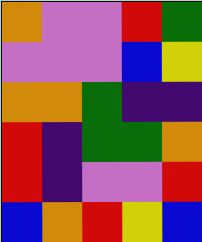[["orange", "violet", "violet", "red", "green"], ["violet", "violet", "violet", "blue", "yellow"], ["orange", "orange", "green", "indigo", "indigo"], ["red", "indigo", "green", "green", "orange"], ["red", "indigo", "violet", "violet", "red"], ["blue", "orange", "red", "yellow", "blue"]]